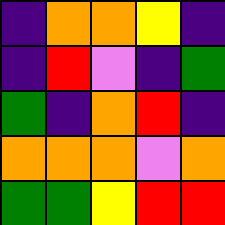[["indigo", "orange", "orange", "yellow", "indigo"], ["indigo", "red", "violet", "indigo", "green"], ["green", "indigo", "orange", "red", "indigo"], ["orange", "orange", "orange", "violet", "orange"], ["green", "green", "yellow", "red", "red"]]